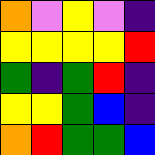[["orange", "violet", "yellow", "violet", "indigo"], ["yellow", "yellow", "yellow", "yellow", "red"], ["green", "indigo", "green", "red", "indigo"], ["yellow", "yellow", "green", "blue", "indigo"], ["orange", "red", "green", "green", "blue"]]